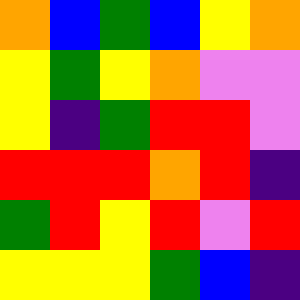[["orange", "blue", "green", "blue", "yellow", "orange"], ["yellow", "green", "yellow", "orange", "violet", "violet"], ["yellow", "indigo", "green", "red", "red", "violet"], ["red", "red", "red", "orange", "red", "indigo"], ["green", "red", "yellow", "red", "violet", "red"], ["yellow", "yellow", "yellow", "green", "blue", "indigo"]]